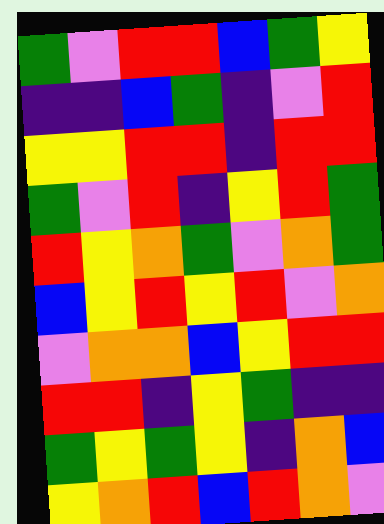[["green", "violet", "red", "red", "blue", "green", "yellow"], ["indigo", "indigo", "blue", "green", "indigo", "violet", "red"], ["yellow", "yellow", "red", "red", "indigo", "red", "red"], ["green", "violet", "red", "indigo", "yellow", "red", "green"], ["red", "yellow", "orange", "green", "violet", "orange", "green"], ["blue", "yellow", "red", "yellow", "red", "violet", "orange"], ["violet", "orange", "orange", "blue", "yellow", "red", "red"], ["red", "red", "indigo", "yellow", "green", "indigo", "indigo"], ["green", "yellow", "green", "yellow", "indigo", "orange", "blue"], ["yellow", "orange", "red", "blue", "red", "orange", "violet"]]